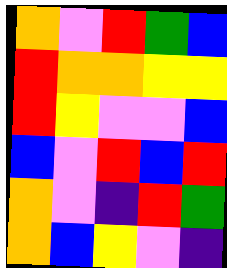[["orange", "violet", "red", "green", "blue"], ["red", "orange", "orange", "yellow", "yellow"], ["red", "yellow", "violet", "violet", "blue"], ["blue", "violet", "red", "blue", "red"], ["orange", "violet", "indigo", "red", "green"], ["orange", "blue", "yellow", "violet", "indigo"]]